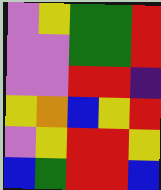[["violet", "yellow", "green", "green", "red"], ["violet", "violet", "green", "green", "red"], ["violet", "violet", "red", "red", "indigo"], ["yellow", "orange", "blue", "yellow", "red"], ["violet", "yellow", "red", "red", "yellow"], ["blue", "green", "red", "red", "blue"]]